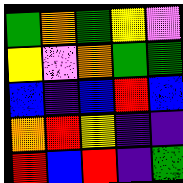[["green", "orange", "green", "yellow", "violet"], ["yellow", "violet", "orange", "green", "green"], ["blue", "indigo", "blue", "red", "blue"], ["orange", "red", "yellow", "indigo", "indigo"], ["red", "blue", "red", "indigo", "green"]]